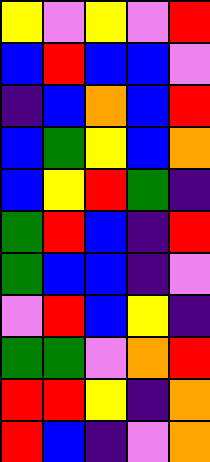[["yellow", "violet", "yellow", "violet", "red"], ["blue", "red", "blue", "blue", "violet"], ["indigo", "blue", "orange", "blue", "red"], ["blue", "green", "yellow", "blue", "orange"], ["blue", "yellow", "red", "green", "indigo"], ["green", "red", "blue", "indigo", "red"], ["green", "blue", "blue", "indigo", "violet"], ["violet", "red", "blue", "yellow", "indigo"], ["green", "green", "violet", "orange", "red"], ["red", "red", "yellow", "indigo", "orange"], ["red", "blue", "indigo", "violet", "orange"]]